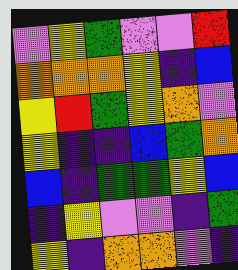[["violet", "yellow", "green", "violet", "violet", "red"], ["orange", "orange", "orange", "yellow", "indigo", "blue"], ["yellow", "red", "green", "yellow", "orange", "violet"], ["yellow", "indigo", "indigo", "blue", "green", "orange"], ["blue", "indigo", "green", "green", "yellow", "blue"], ["indigo", "yellow", "violet", "violet", "indigo", "green"], ["yellow", "indigo", "orange", "orange", "violet", "indigo"]]